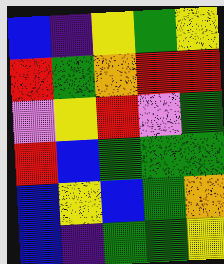[["blue", "indigo", "yellow", "green", "yellow"], ["red", "green", "orange", "red", "red"], ["violet", "yellow", "red", "violet", "green"], ["red", "blue", "green", "green", "green"], ["blue", "yellow", "blue", "green", "orange"], ["blue", "indigo", "green", "green", "yellow"]]